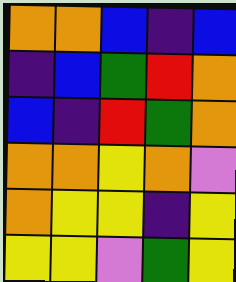[["orange", "orange", "blue", "indigo", "blue"], ["indigo", "blue", "green", "red", "orange"], ["blue", "indigo", "red", "green", "orange"], ["orange", "orange", "yellow", "orange", "violet"], ["orange", "yellow", "yellow", "indigo", "yellow"], ["yellow", "yellow", "violet", "green", "yellow"]]